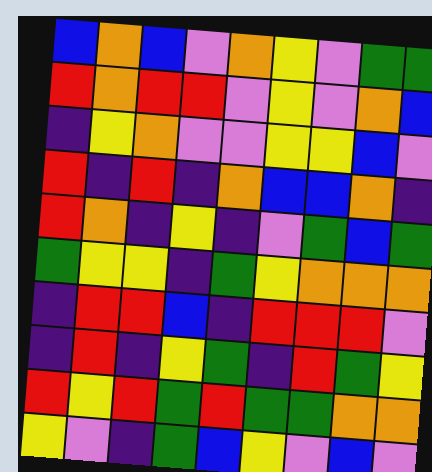[["blue", "orange", "blue", "violet", "orange", "yellow", "violet", "green", "green"], ["red", "orange", "red", "red", "violet", "yellow", "violet", "orange", "blue"], ["indigo", "yellow", "orange", "violet", "violet", "yellow", "yellow", "blue", "violet"], ["red", "indigo", "red", "indigo", "orange", "blue", "blue", "orange", "indigo"], ["red", "orange", "indigo", "yellow", "indigo", "violet", "green", "blue", "green"], ["green", "yellow", "yellow", "indigo", "green", "yellow", "orange", "orange", "orange"], ["indigo", "red", "red", "blue", "indigo", "red", "red", "red", "violet"], ["indigo", "red", "indigo", "yellow", "green", "indigo", "red", "green", "yellow"], ["red", "yellow", "red", "green", "red", "green", "green", "orange", "orange"], ["yellow", "violet", "indigo", "green", "blue", "yellow", "violet", "blue", "violet"]]